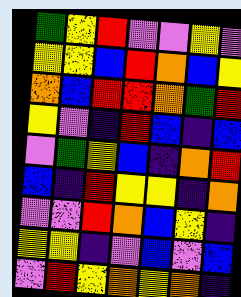[["green", "yellow", "red", "violet", "violet", "yellow", "violet"], ["yellow", "yellow", "blue", "red", "orange", "blue", "yellow"], ["orange", "blue", "red", "red", "orange", "green", "red"], ["yellow", "violet", "indigo", "red", "blue", "indigo", "blue"], ["violet", "green", "yellow", "blue", "indigo", "orange", "red"], ["blue", "indigo", "red", "yellow", "yellow", "indigo", "orange"], ["violet", "violet", "red", "orange", "blue", "yellow", "indigo"], ["yellow", "yellow", "indigo", "violet", "blue", "violet", "blue"], ["violet", "red", "yellow", "orange", "yellow", "orange", "indigo"]]